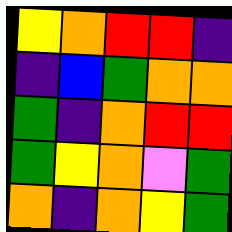[["yellow", "orange", "red", "red", "indigo"], ["indigo", "blue", "green", "orange", "orange"], ["green", "indigo", "orange", "red", "red"], ["green", "yellow", "orange", "violet", "green"], ["orange", "indigo", "orange", "yellow", "green"]]